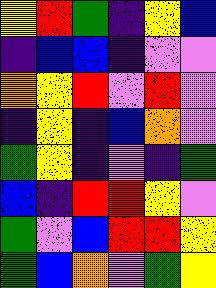[["yellow", "red", "green", "indigo", "yellow", "blue"], ["indigo", "blue", "blue", "indigo", "violet", "violet"], ["orange", "yellow", "red", "violet", "red", "violet"], ["indigo", "yellow", "indigo", "blue", "orange", "violet"], ["green", "yellow", "indigo", "violet", "indigo", "green"], ["blue", "indigo", "red", "red", "yellow", "violet"], ["green", "violet", "blue", "red", "red", "yellow"], ["green", "blue", "orange", "violet", "green", "yellow"]]